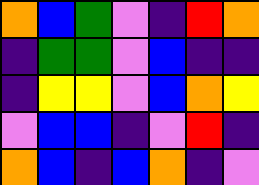[["orange", "blue", "green", "violet", "indigo", "red", "orange"], ["indigo", "green", "green", "violet", "blue", "indigo", "indigo"], ["indigo", "yellow", "yellow", "violet", "blue", "orange", "yellow"], ["violet", "blue", "blue", "indigo", "violet", "red", "indigo"], ["orange", "blue", "indigo", "blue", "orange", "indigo", "violet"]]